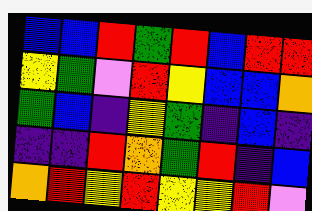[["blue", "blue", "red", "green", "red", "blue", "red", "red"], ["yellow", "green", "violet", "red", "yellow", "blue", "blue", "orange"], ["green", "blue", "indigo", "yellow", "green", "indigo", "blue", "indigo"], ["indigo", "indigo", "red", "orange", "green", "red", "indigo", "blue"], ["orange", "red", "yellow", "red", "yellow", "yellow", "red", "violet"]]